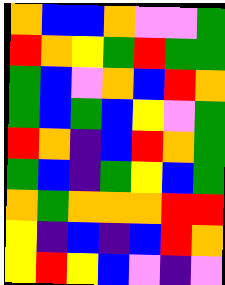[["orange", "blue", "blue", "orange", "violet", "violet", "green"], ["red", "orange", "yellow", "green", "red", "green", "green"], ["green", "blue", "violet", "orange", "blue", "red", "orange"], ["green", "blue", "green", "blue", "yellow", "violet", "green"], ["red", "orange", "indigo", "blue", "red", "orange", "green"], ["green", "blue", "indigo", "green", "yellow", "blue", "green"], ["orange", "green", "orange", "orange", "orange", "red", "red"], ["yellow", "indigo", "blue", "indigo", "blue", "red", "orange"], ["yellow", "red", "yellow", "blue", "violet", "indigo", "violet"]]